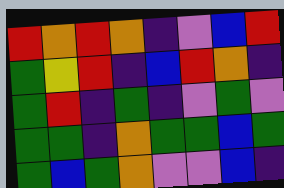[["red", "orange", "red", "orange", "indigo", "violet", "blue", "red"], ["green", "yellow", "red", "indigo", "blue", "red", "orange", "indigo"], ["green", "red", "indigo", "green", "indigo", "violet", "green", "violet"], ["green", "green", "indigo", "orange", "green", "green", "blue", "green"], ["green", "blue", "green", "orange", "violet", "violet", "blue", "indigo"]]